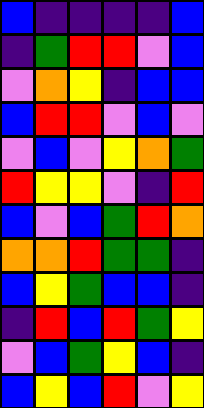[["blue", "indigo", "indigo", "indigo", "indigo", "blue"], ["indigo", "green", "red", "red", "violet", "blue"], ["violet", "orange", "yellow", "indigo", "blue", "blue"], ["blue", "red", "red", "violet", "blue", "violet"], ["violet", "blue", "violet", "yellow", "orange", "green"], ["red", "yellow", "yellow", "violet", "indigo", "red"], ["blue", "violet", "blue", "green", "red", "orange"], ["orange", "orange", "red", "green", "green", "indigo"], ["blue", "yellow", "green", "blue", "blue", "indigo"], ["indigo", "red", "blue", "red", "green", "yellow"], ["violet", "blue", "green", "yellow", "blue", "indigo"], ["blue", "yellow", "blue", "red", "violet", "yellow"]]